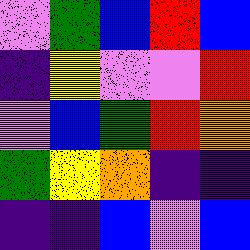[["violet", "green", "blue", "red", "blue"], ["indigo", "yellow", "violet", "violet", "red"], ["violet", "blue", "green", "red", "orange"], ["green", "yellow", "orange", "indigo", "indigo"], ["indigo", "indigo", "blue", "violet", "blue"]]